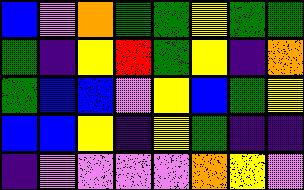[["blue", "violet", "orange", "green", "green", "yellow", "green", "green"], ["green", "indigo", "yellow", "red", "green", "yellow", "indigo", "orange"], ["green", "blue", "blue", "violet", "yellow", "blue", "green", "yellow"], ["blue", "blue", "yellow", "indigo", "yellow", "green", "indigo", "indigo"], ["indigo", "violet", "violet", "violet", "violet", "orange", "yellow", "violet"]]